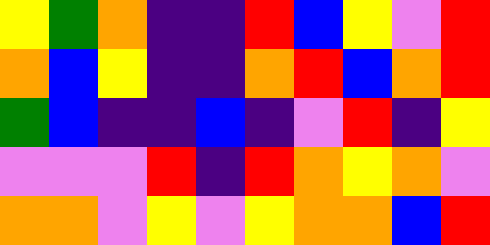[["yellow", "green", "orange", "indigo", "indigo", "red", "blue", "yellow", "violet", "red"], ["orange", "blue", "yellow", "indigo", "indigo", "orange", "red", "blue", "orange", "red"], ["green", "blue", "indigo", "indigo", "blue", "indigo", "violet", "red", "indigo", "yellow"], ["violet", "violet", "violet", "red", "indigo", "red", "orange", "yellow", "orange", "violet"], ["orange", "orange", "violet", "yellow", "violet", "yellow", "orange", "orange", "blue", "red"]]